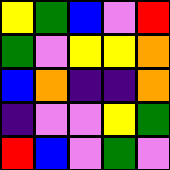[["yellow", "green", "blue", "violet", "red"], ["green", "violet", "yellow", "yellow", "orange"], ["blue", "orange", "indigo", "indigo", "orange"], ["indigo", "violet", "violet", "yellow", "green"], ["red", "blue", "violet", "green", "violet"]]